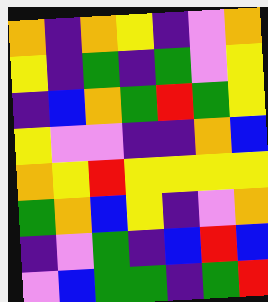[["orange", "indigo", "orange", "yellow", "indigo", "violet", "orange"], ["yellow", "indigo", "green", "indigo", "green", "violet", "yellow"], ["indigo", "blue", "orange", "green", "red", "green", "yellow"], ["yellow", "violet", "violet", "indigo", "indigo", "orange", "blue"], ["orange", "yellow", "red", "yellow", "yellow", "yellow", "yellow"], ["green", "orange", "blue", "yellow", "indigo", "violet", "orange"], ["indigo", "violet", "green", "indigo", "blue", "red", "blue"], ["violet", "blue", "green", "green", "indigo", "green", "red"]]